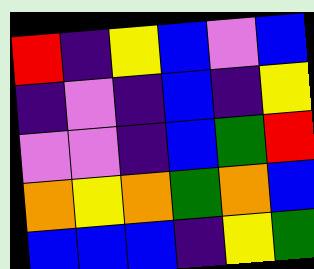[["red", "indigo", "yellow", "blue", "violet", "blue"], ["indigo", "violet", "indigo", "blue", "indigo", "yellow"], ["violet", "violet", "indigo", "blue", "green", "red"], ["orange", "yellow", "orange", "green", "orange", "blue"], ["blue", "blue", "blue", "indigo", "yellow", "green"]]